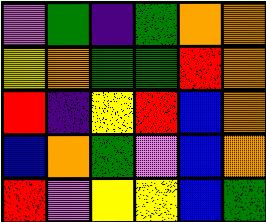[["violet", "green", "indigo", "green", "orange", "orange"], ["yellow", "orange", "green", "green", "red", "orange"], ["red", "indigo", "yellow", "red", "blue", "orange"], ["blue", "orange", "green", "violet", "blue", "orange"], ["red", "violet", "yellow", "yellow", "blue", "green"]]